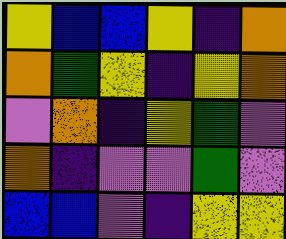[["yellow", "blue", "blue", "yellow", "indigo", "orange"], ["orange", "green", "yellow", "indigo", "yellow", "orange"], ["violet", "orange", "indigo", "yellow", "green", "violet"], ["orange", "indigo", "violet", "violet", "green", "violet"], ["blue", "blue", "violet", "indigo", "yellow", "yellow"]]